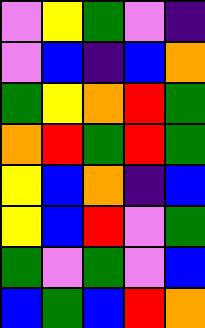[["violet", "yellow", "green", "violet", "indigo"], ["violet", "blue", "indigo", "blue", "orange"], ["green", "yellow", "orange", "red", "green"], ["orange", "red", "green", "red", "green"], ["yellow", "blue", "orange", "indigo", "blue"], ["yellow", "blue", "red", "violet", "green"], ["green", "violet", "green", "violet", "blue"], ["blue", "green", "blue", "red", "orange"]]